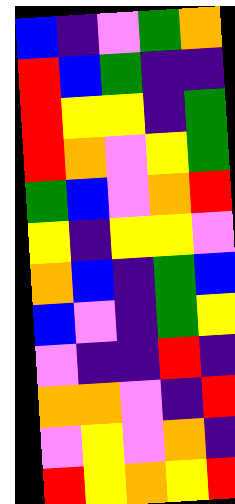[["blue", "indigo", "violet", "green", "orange"], ["red", "blue", "green", "indigo", "indigo"], ["red", "yellow", "yellow", "indigo", "green"], ["red", "orange", "violet", "yellow", "green"], ["green", "blue", "violet", "orange", "red"], ["yellow", "indigo", "yellow", "yellow", "violet"], ["orange", "blue", "indigo", "green", "blue"], ["blue", "violet", "indigo", "green", "yellow"], ["violet", "indigo", "indigo", "red", "indigo"], ["orange", "orange", "violet", "indigo", "red"], ["violet", "yellow", "violet", "orange", "indigo"], ["red", "yellow", "orange", "yellow", "red"]]